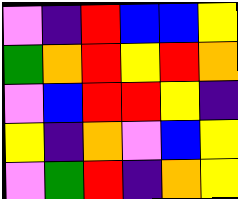[["violet", "indigo", "red", "blue", "blue", "yellow"], ["green", "orange", "red", "yellow", "red", "orange"], ["violet", "blue", "red", "red", "yellow", "indigo"], ["yellow", "indigo", "orange", "violet", "blue", "yellow"], ["violet", "green", "red", "indigo", "orange", "yellow"]]